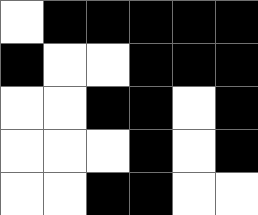[["white", "black", "black", "black", "black", "black"], ["black", "white", "white", "black", "black", "black"], ["white", "white", "black", "black", "white", "black"], ["white", "white", "white", "black", "white", "black"], ["white", "white", "black", "black", "white", "white"]]